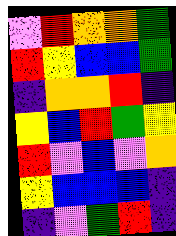[["violet", "red", "orange", "orange", "green"], ["red", "yellow", "blue", "blue", "green"], ["indigo", "orange", "orange", "red", "indigo"], ["yellow", "blue", "red", "green", "yellow"], ["red", "violet", "blue", "violet", "orange"], ["yellow", "blue", "blue", "blue", "indigo"], ["indigo", "violet", "green", "red", "indigo"]]